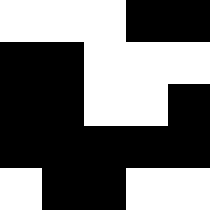[["white", "white", "white", "black", "black"], ["black", "black", "white", "white", "white"], ["black", "black", "white", "white", "black"], ["black", "black", "black", "black", "black"], ["white", "black", "black", "white", "white"]]